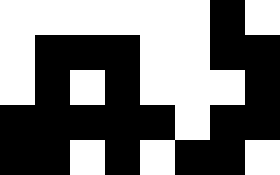[["white", "white", "white", "white", "white", "white", "black", "white"], ["white", "black", "black", "black", "white", "white", "black", "black"], ["white", "black", "white", "black", "white", "white", "white", "black"], ["black", "black", "black", "black", "black", "white", "black", "black"], ["black", "black", "white", "black", "white", "black", "black", "white"]]